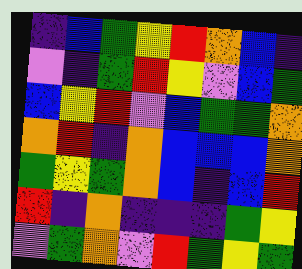[["indigo", "blue", "green", "yellow", "red", "orange", "blue", "indigo"], ["violet", "indigo", "green", "red", "yellow", "violet", "blue", "green"], ["blue", "yellow", "red", "violet", "blue", "green", "green", "orange"], ["orange", "red", "indigo", "orange", "blue", "blue", "blue", "orange"], ["green", "yellow", "green", "orange", "blue", "indigo", "blue", "red"], ["red", "indigo", "orange", "indigo", "indigo", "indigo", "green", "yellow"], ["violet", "green", "orange", "violet", "red", "green", "yellow", "green"]]